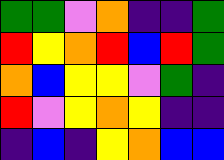[["green", "green", "violet", "orange", "indigo", "indigo", "green"], ["red", "yellow", "orange", "red", "blue", "red", "green"], ["orange", "blue", "yellow", "yellow", "violet", "green", "indigo"], ["red", "violet", "yellow", "orange", "yellow", "indigo", "indigo"], ["indigo", "blue", "indigo", "yellow", "orange", "blue", "blue"]]